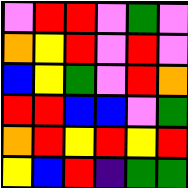[["violet", "red", "red", "violet", "green", "violet"], ["orange", "yellow", "red", "violet", "red", "violet"], ["blue", "yellow", "green", "violet", "red", "orange"], ["red", "red", "blue", "blue", "violet", "green"], ["orange", "red", "yellow", "red", "yellow", "red"], ["yellow", "blue", "red", "indigo", "green", "green"]]